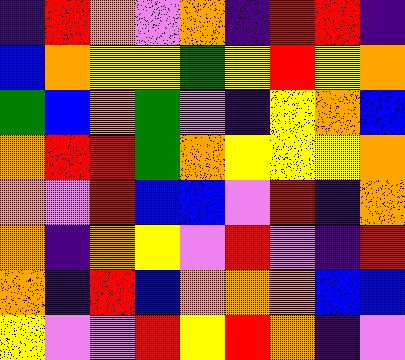[["indigo", "red", "orange", "violet", "orange", "indigo", "red", "red", "indigo"], ["blue", "orange", "yellow", "yellow", "green", "yellow", "red", "yellow", "orange"], ["green", "blue", "orange", "green", "violet", "indigo", "yellow", "orange", "blue"], ["orange", "red", "red", "green", "orange", "yellow", "yellow", "yellow", "orange"], ["orange", "violet", "red", "blue", "blue", "violet", "red", "indigo", "orange"], ["orange", "indigo", "orange", "yellow", "violet", "red", "violet", "indigo", "red"], ["orange", "indigo", "red", "blue", "orange", "orange", "orange", "blue", "blue"], ["yellow", "violet", "violet", "red", "yellow", "red", "orange", "indigo", "violet"]]